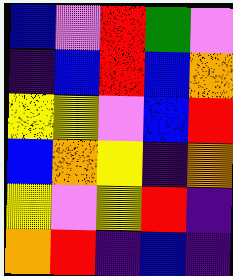[["blue", "violet", "red", "green", "violet"], ["indigo", "blue", "red", "blue", "orange"], ["yellow", "yellow", "violet", "blue", "red"], ["blue", "orange", "yellow", "indigo", "orange"], ["yellow", "violet", "yellow", "red", "indigo"], ["orange", "red", "indigo", "blue", "indigo"]]